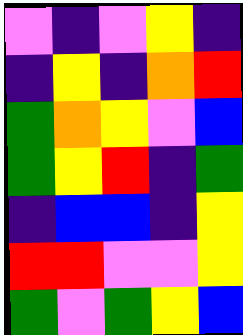[["violet", "indigo", "violet", "yellow", "indigo"], ["indigo", "yellow", "indigo", "orange", "red"], ["green", "orange", "yellow", "violet", "blue"], ["green", "yellow", "red", "indigo", "green"], ["indigo", "blue", "blue", "indigo", "yellow"], ["red", "red", "violet", "violet", "yellow"], ["green", "violet", "green", "yellow", "blue"]]